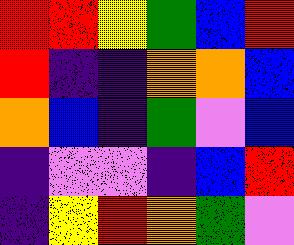[["red", "red", "yellow", "green", "blue", "red"], ["red", "indigo", "indigo", "orange", "orange", "blue"], ["orange", "blue", "indigo", "green", "violet", "blue"], ["indigo", "violet", "violet", "indigo", "blue", "red"], ["indigo", "yellow", "red", "orange", "green", "violet"]]